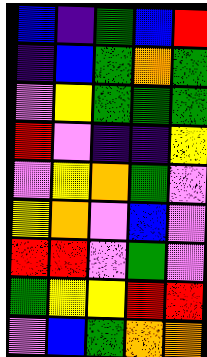[["blue", "indigo", "green", "blue", "red"], ["indigo", "blue", "green", "orange", "green"], ["violet", "yellow", "green", "green", "green"], ["red", "violet", "indigo", "indigo", "yellow"], ["violet", "yellow", "orange", "green", "violet"], ["yellow", "orange", "violet", "blue", "violet"], ["red", "red", "violet", "green", "violet"], ["green", "yellow", "yellow", "red", "red"], ["violet", "blue", "green", "orange", "orange"]]